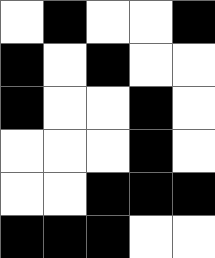[["white", "black", "white", "white", "black"], ["black", "white", "black", "white", "white"], ["black", "white", "white", "black", "white"], ["white", "white", "white", "black", "white"], ["white", "white", "black", "black", "black"], ["black", "black", "black", "white", "white"]]